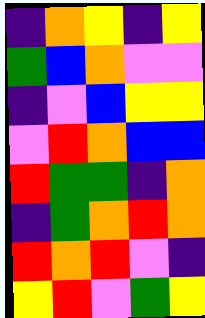[["indigo", "orange", "yellow", "indigo", "yellow"], ["green", "blue", "orange", "violet", "violet"], ["indigo", "violet", "blue", "yellow", "yellow"], ["violet", "red", "orange", "blue", "blue"], ["red", "green", "green", "indigo", "orange"], ["indigo", "green", "orange", "red", "orange"], ["red", "orange", "red", "violet", "indigo"], ["yellow", "red", "violet", "green", "yellow"]]